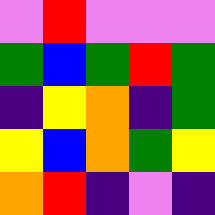[["violet", "red", "violet", "violet", "violet"], ["green", "blue", "green", "red", "green"], ["indigo", "yellow", "orange", "indigo", "green"], ["yellow", "blue", "orange", "green", "yellow"], ["orange", "red", "indigo", "violet", "indigo"]]